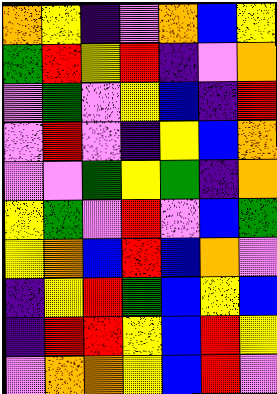[["orange", "yellow", "indigo", "violet", "orange", "blue", "yellow"], ["green", "red", "yellow", "red", "indigo", "violet", "orange"], ["violet", "green", "violet", "yellow", "blue", "indigo", "red"], ["violet", "red", "violet", "indigo", "yellow", "blue", "orange"], ["violet", "violet", "green", "yellow", "green", "indigo", "orange"], ["yellow", "green", "violet", "red", "violet", "blue", "green"], ["yellow", "orange", "blue", "red", "blue", "orange", "violet"], ["indigo", "yellow", "red", "green", "blue", "yellow", "blue"], ["indigo", "red", "red", "yellow", "blue", "red", "yellow"], ["violet", "orange", "orange", "yellow", "blue", "red", "violet"]]